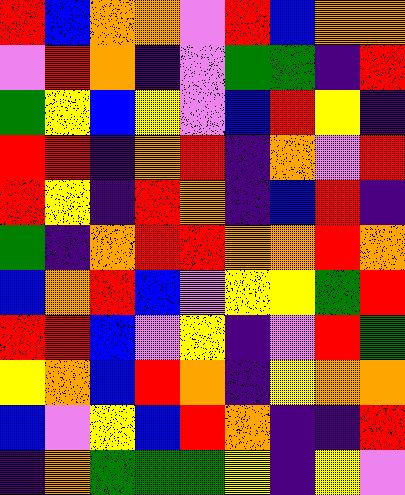[["red", "blue", "orange", "orange", "violet", "red", "blue", "orange", "orange"], ["violet", "red", "orange", "indigo", "violet", "green", "green", "indigo", "red"], ["green", "yellow", "blue", "yellow", "violet", "blue", "red", "yellow", "indigo"], ["red", "red", "indigo", "orange", "red", "indigo", "orange", "violet", "red"], ["red", "yellow", "indigo", "red", "orange", "indigo", "blue", "red", "indigo"], ["green", "indigo", "orange", "red", "red", "orange", "orange", "red", "orange"], ["blue", "orange", "red", "blue", "violet", "yellow", "yellow", "green", "red"], ["red", "red", "blue", "violet", "yellow", "indigo", "violet", "red", "green"], ["yellow", "orange", "blue", "red", "orange", "indigo", "yellow", "orange", "orange"], ["blue", "violet", "yellow", "blue", "red", "orange", "indigo", "indigo", "red"], ["indigo", "orange", "green", "green", "green", "yellow", "indigo", "yellow", "violet"]]